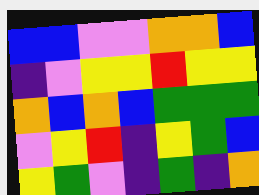[["blue", "blue", "violet", "violet", "orange", "orange", "blue"], ["indigo", "violet", "yellow", "yellow", "red", "yellow", "yellow"], ["orange", "blue", "orange", "blue", "green", "green", "green"], ["violet", "yellow", "red", "indigo", "yellow", "green", "blue"], ["yellow", "green", "violet", "indigo", "green", "indigo", "orange"]]